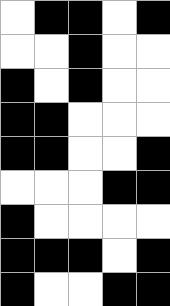[["white", "black", "black", "white", "black"], ["white", "white", "black", "white", "white"], ["black", "white", "black", "white", "white"], ["black", "black", "white", "white", "white"], ["black", "black", "white", "white", "black"], ["white", "white", "white", "black", "black"], ["black", "white", "white", "white", "white"], ["black", "black", "black", "white", "black"], ["black", "white", "white", "black", "black"]]